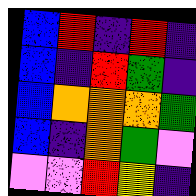[["blue", "red", "indigo", "red", "indigo"], ["blue", "indigo", "red", "green", "indigo"], ["blue", "orange", "orange", "orange", "green"], ["blue", "indigo", "orange", "green", "violet"], ["violet", "violet", "red", "yellow", "indigo"]]